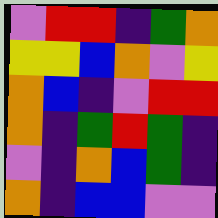[["violet", "red", "red", "indigo", "green", "orange"], ["yellow", "yellow", "blue", "orange", "violet", "yellow"], ["orange", "blue", "indigo", "violet", "red", "red"], ["orange", "indigo", "green", "red", "green", "indigo"], ["violet", "indigo", "orange", "blue", "green", "indigo"], ["orange", "indigo", "blue", "blue", "violet", "violet"]]